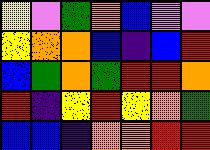[["yellow", "violet", "green", "orange", "blue", "violet", "violet"], ["yellow", "orange", "orange", "blue", "indigo", "blue", "red"], ["blue", "green", "orange", "green", "red", "red", "orange"], ["red", "indigo", "yellow", "red", "yellow", "orange", "green"], ["blue", "blue", "indigo", "orange", "orange", "red", "red"]]